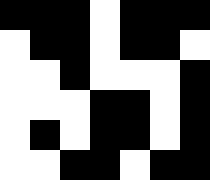[["black", "black", "black", "white", "black", "black", "black"], ["white", "black", "black", "white", "black", "black", "white"], ["white", "white", "black", "white", "white", "white", "black"], ["white", "white", "white", "black", "black", "white", "black"], ["white", "black", "white", "black", "black", "white", "black"], ["white", "white", "black", "black", "white", "black", "black"]]